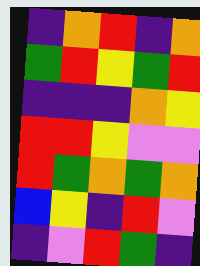[["indigo", "orange", "red", "indigo", "orange"], ["green", "red", "yellow", "green", "red"], ["indigo", "indigo", "indigo", "orange", "yellow"], ["red", "red", "yellow", "violet", "violet"], ["red", "green", "orange", "green", "orange"], ["blue", "yellow", "indigo", "red", "violet"], ["indigo", "violet", "red", "green", "indigo"]]